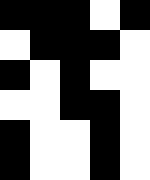[["black", "black", "black", "white", "black"], ["white", "black", "black", "black", "white"], ["black", "white", "black", "white", "white"], ["white", "white", "black", "black", "white"], ["black", "white", "white", "black", "white"], ["black", "white", "white", "black", "white"]]